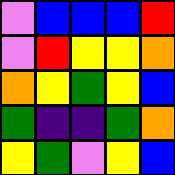[["violet", "blue", "blue", "blue", "red"], ["violet", "red", "yellow", "yellow", "orange"], ["orange", "yellow", "green", "yellow", "blue"], ["green", "indigo", "indigo", "green", "orange"], ["yellow", "green", "violet", "yellow", "blue"]]